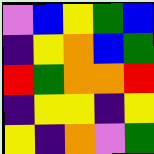[["violet", "blue", "yellow", "green", "blue"], ["indigo", "yellow", "orange", "blue", "green"], ["red", "green", "orange", "orange", "red"], ["indigo", "yellow", "yellow", "indigo", "yellow"], ["yellow", "indigo", "orange", "violet", "green"]]